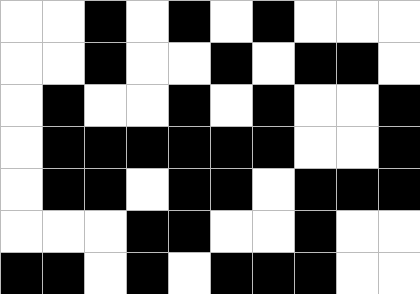[["white", "white", "black", "white", "black", "white", "black", "white", "white", "white"], ["white", "white", "black", "white", "white", "black", "white", "black", "black", "white"], ["white", "black", "white", "white", "black", "white", "black", "white", "white", "black"], ["white", "black", "black", "black", "black", "black", "black", "white", "white", "black"], ["white", "black", "black", "white", "black", "black", "white", "black", "black", "black"], ["white", "white", "white", "black", "black", "white", "white", "black", "white", "white"], ["black", "black", "white", "black", "white", "black", "black", "black", "white", "white"]]